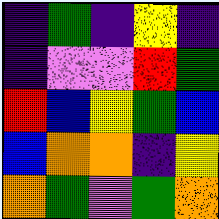[["indigo", "green", "indigo", "yellow", "indigo"], ["indigo", "violet", "violet", "red", "green"], ["red", "blue", "yellow", "green", "blue"], ["blue", "orange", "orange", "indigo", "yellow"], ["orange", "green", "violet", "green", "orange"]]